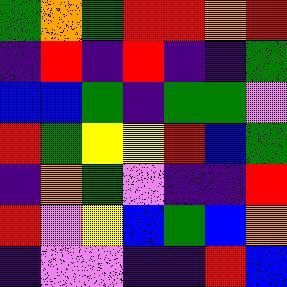[["green", "orange", "green", "red", "red", "orange", "red"], ["indigo", "red", "indigo", "red", "indigo", "indigo", "green"], ["blue", "blue", "green", "indigo", "green", "green", "violet"], ["red", "green", "yellow", "yellow", "red", "blue", "green"], ["indigo", "orange", "green", "violet", "indigo", "indigo", "red"], ["red", "violet", "yellow", "blue", "green", "blue", "orange"], ["indigo", "violet", "violet", "indigo", "indigo", "red", "blue"]]